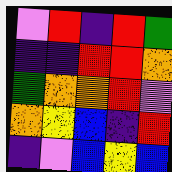[["violet", "red", "indigo", "red", "green"], ["indigo", "indigo", "red", "red", "orange"], ["green", "orange", "orange", "red", "violet"], ["orange", "yellow", "blue", "indigo", "red"], ["indigo", "violet", "blue", "yellow", "blue"]]